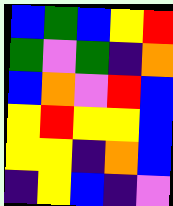[["blue", "green", "blue", "yellow", "red"], ["green", "violet", "green", "indigo", "orange"], ["blue", "orange", "violet", "red", "blue"], ["yellow", "red", "yellow", "yellow", "blue"], ["yellow", "yellow", "indigo", "orange", "blue"], ["indigo", "yellow", "blue", "indigo", "violet"]]